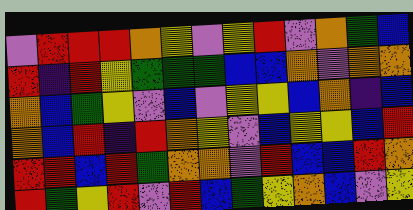[["violet", "red", "red", "red", "orange", "yellow", "violet", "yellow", "red", "violet", "orange", "green", "blue"], ["red", "indigo", "red", "yellow", "green", "green", "green", "blue", "blue", "orange", "violet", "orange", "orange"], ["orange", "blue", "green", "yellow", "violet", "blue", "violet", "yellow", "yellow", "blue", "orange", "indigo", "blue"], ["orange", "blue", "red", "indigo", "red", "orange", "yellow", "violet", "blue", "yellow", "yellow", "blue", "red"], ["red", "red", "blue", "red", "green", "orange", "orange", "violet", "red", "blue", "blue", "red", "orange"], ["red", "green", "yellow", "red", "violet", "red", "blue", "green", "yellow", "orange", "blue", "violet", "yellow"]]